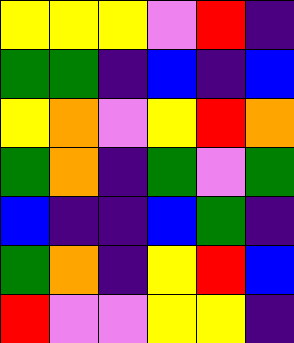[["yellow", "yellow", "yellow", "violet", "red", "indigo"], ["green", "green", "indigo", "blue", "indigo", "blue"], ["yellow", "orange", "violet", "yellow", "red", "orange"], ["green", "orange", "indigo", "green", "violet", "green"], ["blue", "indigo", "indigo", "blue", "green", "indigo"], ["green", "orange", "indigo", "yellow", "red", "blue"], ["red", "violet", "violet", "yellow", "yellow", "indigo"]]